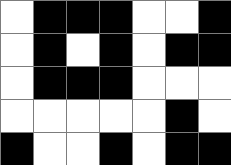[["white", "black", "black", "black", "white", "white", "black"], ["white", "black", "white", "black", "white", "black", "black"], ["white", "black", "black", "black", "white", "white", "white"], ["white", "white", "white", "white", "white", "black", "white"], ["black", "white", "white", "black", "white", "black", "black"]]